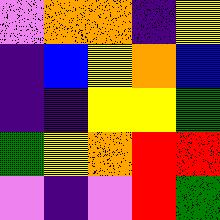[["violet", "orange", "orange", "indigo", "yellow"], ["indigo", "blue", "yellow", "orange", "blue"], ["indigo", "indigo", "yellow", "yellow", "green"], ["green", "yellow", "orange", "red", "red"], ["violet", "indigo", "violet", "red", "green"]]